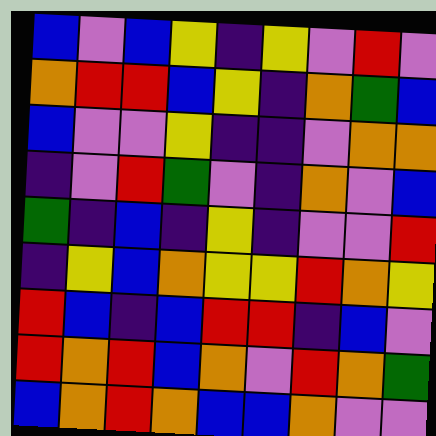[["blue", "violet", "blue", "yellow", "indigo", "yellow", "violet", "red", "violet"], ["orange", "red", "red", "blue", "yellow", "indigo", "orange", "green", "blue"], ["blue", "violet", "violet", "yellow", "indigo", "indigo", "violet", "orange", "orange"], ["indigo", "violet", "red", "green", "violet", "indigo", "orange", "violet", "blue"], ["green", "indigo", "blue", "indigo", "yellow", "indigo", "violet", "violet", "red"], ["indigo", "yellow", "blue", "orange", "yellow", "yellow", "red", "orange", "yellow"], ["red", "blue", "indigo", "blue", "red", "red", "indigo", "blue", "violet"], ["red", "orange", "red", "blue", "orange", "violet", "red", "orange", "green"], ["blue", "orange", "red", "orange", "blue", "blue", "orange", "violet", "violet"]]